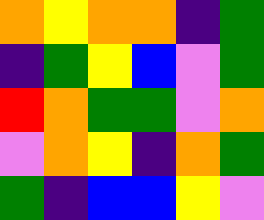[["orange", "yellow", "orange", "orange", "indigo", "green"], ["indigo", "green", "yellow", "blue", "violet", "green"], ["red", "orange", "green", "green", "violet", "orange"], ["violet", "orange", "yellow", "indigo", "orange", "green"], ["green", "indigo", "blue", "blue", "yellow", "violet"]]